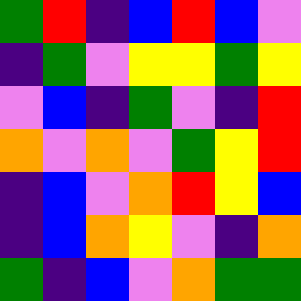[["green", "red", "indigo", "blue", "red", "blue", "violet"], ["indigo", "green", "violet", "yellow", "yellow", "green", "yellow"], ["violet", "blue", "indigo", "green", "violet", "indigo", "red"], ["orange", "violet", "orange", "violet", "green", "yellow", "red"], ["indigo", "blue", "violet", "orange", "red", "yellow", "blue"], ["indigo", "blue", "orange", "yellow", "violet", "indigo", "orange"], ["green", "indigo", "blue", "violet", "orange", "green", "green"]]